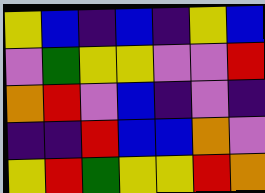[["yellow", "blue", "indigo", "blue", "indigo", "yellow", "blue"], ["violet", "green", "yellow", "yellow", "violet", "violet", "red"], ["orange", "red", "violet", "blue", "indigo", "violet", "indigo"], ["indigo", "indigo", "red", "blue", "blue", "orange", "violet"], ["yellow", "red", "green", "yellow", "yellow", "red", "orange"]]